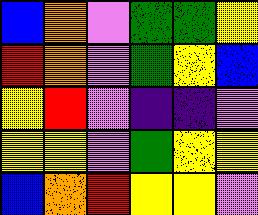[["blue", "orange", "violet", "green", "green", "yellow"], ["red", "orange", "violet", "green", "yellow", "blue"], ["yellow", "red", "violet", "indigo", "indigo", "violet"], ["yellow", "yellow", "violet", "green", "yellow", "yellow"], ["blue", "orange", "red", "yellow", "yellow", "violet"]]